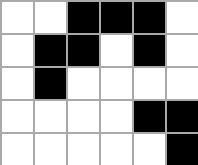[["white", "white", "black", "black", "black", "white"], ["white", "black", "black", "white", "black", "white"], ["white", "black", "white", "white", "white", "white"], ["white", "white", "white", "white", "black", "black"], ["white", "white", "white", "white", "white", "black"]]